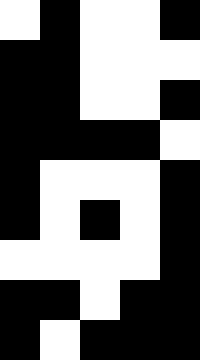[["white", "black", "white", "white", "black"], ["black", "black", "white", "white", "white"], ["black", "black", "white", "white", "black"], ["black", "black", "black", "black", "white"], ["black", "white", "white", "white", "black"], ["black", "white", "black", "white", "black"], ["white", "white", "white", "white", "black"], ["black", "black", "white", "black", "black"], ["black", "white", "black", "black", "black"]]